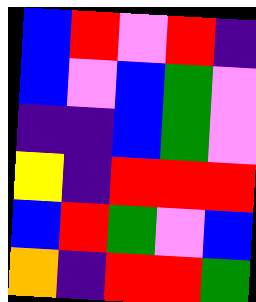[["blue", "red", "violet", "red", "indigo"], ["blue", "violet", "blue", "green", "violet"], ["indigo", "indigo", "blue", "green", "violet"], ["yellow", "indigo", "red", "red", "red"], ["blue", "red", "green", "violet", "blue"], ["orange", "indigo", "red", "red", "green"]]